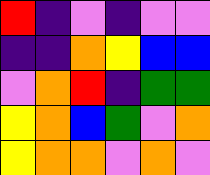[["red", "indigo", "violet", "indigo", "violet", "violet"], ["indigo", "indigo", "orange", "yellow", "blue", "blue"], ["violet", "orange", "red", "indigo", "green", "green"], ["yellow", "orange", "blue", "green", "violet", "orange"], ["yellow", "orange", "orange", "violet", "orange", "violet"]]